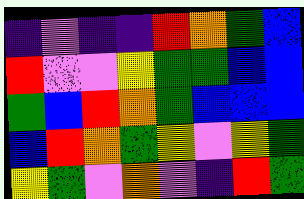[["indigo", "violet", "indigo", "indigo", "red", "orange", "green", "blue"], ["red", "violet", "violet", "yellow", "green", "green", "blue", "blue"], ["green", "blue", "red", "orange", "green", "blue", "blue", "blue"], ["blue", "red", "orange", "green", "yellow", "violet", "yellow", "green"], ["yellow", "green", "violet", "orange", "violet", "indigo", "red", "green"]]